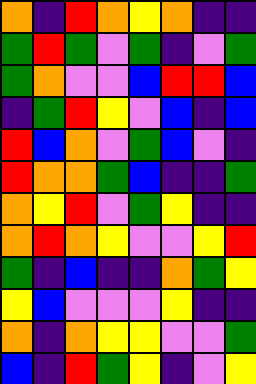[["orange", "indigo", "red", "orange", "yellow", "orange", "indigo", "indigo"], ["green", "red", "green", "violet", "green", "indigo", "violet", "green"], ["green", "orange", "violet", "violet", "blue", "red", "red", "blue"], ["indigo", "green", "red", "yellow", "violet", "blue", "indigo", "blue"], ["red", "blue", "orange", "violet", "green", "blue", "violet", "indigo"], ["red", "orange", "orange", "green", "blue", "indigo", "indigo", "green"], ["orange", "yellow", "red", "violet", "green", "yellow", "indigo", "indigo"], ["orange", "red", "orange", "yellow", "violet", "violet", "yellow", "red"], ["green", "indigo", "blue", "indigo", "indigo", "orange", "green", "yellow"], ["yellow", "blue", "violet", "violet", "violet", "yellow", "indigo", "indigo"], ["orange", "indigo", "orange", "yellow", "yellow", "violet", "violet", "green"], ["blue", "indigo", "red", "green", "yellow", "indigo", "violet", "yellow"]]